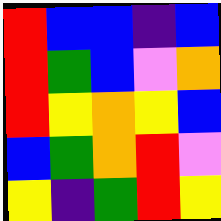[["red", "blue", "blue", "indigo", "blue"], ["red", "green", "blue", "violet", "orange"], ["red", "yellow", "orange", "yellow", "blue"], ["blue", "green", "orange", "red", "violet"], ["yellow", "indigo", "green", "red", "yellow"]]